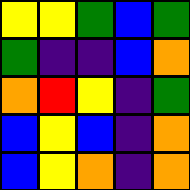[["yellow", "yellow", "green", "blue", "green"], ["green", "indigo", "indigo", "blue", "orange"], ["orange", "red", "yellow", "indigo", "green"], ["blue", "yellow", "blue", "indigo", "orange"], ["blue", "yellow", "orange", "indigo", "orange"]]